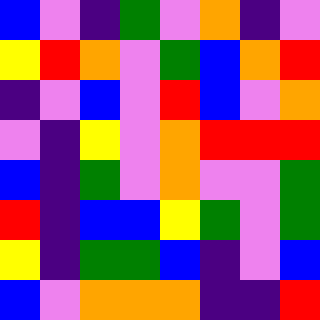[["blue", "violet", "indigo", "green", "violet", "orange", "indigo", "violet"], ["yellow", "red", "orange", "violet", "green", "blue", "orange", "red"], ["indigo", "violet", "blue", "violet", "red", "blue", "violet", "orange"], ["violet", "indigo", "yellow", "violet", "orange", "red", "red", "red"], ["blue", "indigo", "green", "violet", "orange", "violet", "violet", "green"], ["red", "indigo", "blue", "blue", "yellow", "green", "violet", "green"], ["yellow", "indigo", "green", "green", "blue", "indigo", "violet", "blue"], ["blue", "violet", "orange", "orange", "orange", "indigo", "indigo", "red"]]